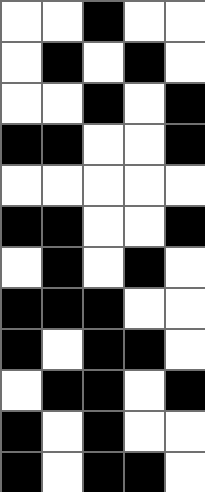[["white", "white", "black", "white", "white"], ["white", "black", "white", "black", "white"], ["white", "white", "black", "white", "black"], ["black", "black", "white", "white", "black"], ["white", "white", "white", "white", "white"], ["black", "black", "white", "white", "black"], ["white", "black", "white", "black", "white"], ["black", "black", "black", "white", "white"], ["black", "white", "black", "black", "white"], ["white", "black", "black", "white", "black"], ["black", "white", "black", "white", "white"], ["black", "white", "black", "black", "white"]]